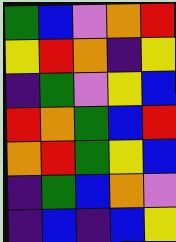[["green", "blue", "violet", "orange", "red"], ["yellow", "red", "orange", "indigo", "yellow"], ["indigo", "green", "violet", "yellow", "blue"], ["red", "orange", "green", "blue", "red"], ["orange", "red", "green", "yellow", "blue"], ["indigo", "green", "blue", "orange", "violet"], ["indigo", "blue", "indigo", "blue", "yellow"]]